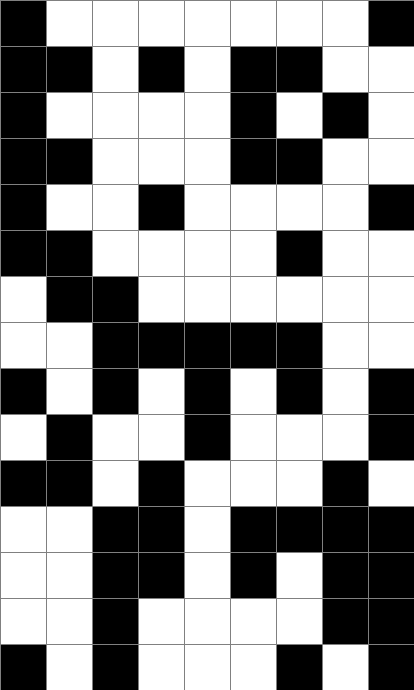[["black", "white", "white", "white", "white", "white", "white", "white", "black"], ["black", "black", "white", "black", "white", "black", "black", "white", "white"], ["black", "white", "white", "white", "white", "black", "white", "black", "white"], ["black", "black", "white", "white", "white", "black", "black", "white", "white"], ["black", "white", "white", "black", "white", "white", "white", "white", "black"], ["black", "black", "white", "white", "white", "white", "black", "white", "white"], ["white", "black", "black", "white", "white", "white", "white", "white", "white"], ["white", "white", "black", "black", "black", "black", "black", "white", "white"], ["black", "white", "black", "white", "black", "white", "black", "white", "black"], ["white", "black", "white", "white", "black", "white", "white", "white", "black"], ["black", "black", "white", "black", "white", "white", "white", "black", "white"], ["white", "white", "black", "black", "white", "black", "black", "black", "black"], ["white", "white", "black", "black", "white", "black", "white", "black", "black"], ["white", "white", "black", "white", "white", "white", "white", "black", "black"], ["black", "white", "black", "white", "white", "white", "black", "white", "black"]]